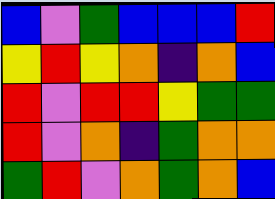[["blue", "violet", "green", "blue", "blue", "blue", "red"], ["yellow", "red", "yellow", "orange", "indigo", "orange", "blue"], ["red", "violet", "red", "red", "yellow", "green", "green"], ["red", "violet", "orange", "indigo", "green", "orange", "orange"], ["green", "red", "violet", "orange", "green", "orange", "blue"]]